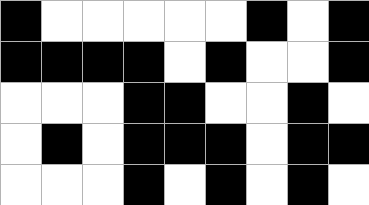[["black", "white", "white", "white", "white", "white", "black", "white", "black"], ["black", "black", "black", "black", "white", "black", "white", "white", "black"], ["white", "white", "white", "black", "black", "white", "white", "black", "white"], ["white", "black", "white", "black", "black", "black", "white", "black", "black"], ["white", "white", "white", "black", "white", "black", "white", "black", "white"]]